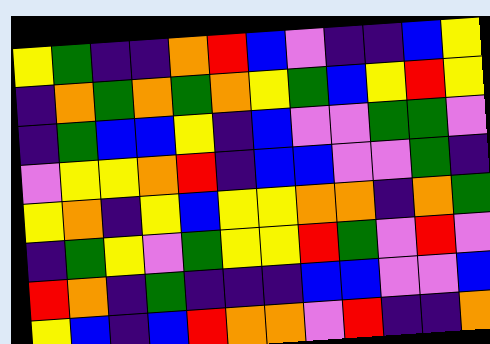[["yellow", "green", "indigo", "indigo", "orange", "red", "blue", "violet", "indigo", "indigo", "blue", "yellow"], ["indigo", "orange", "green", "orange", "green", "orange", "yellow", "green", "blue", "yellow", "red", "yellow"], ["indigo", "green", "blue", "blue", "yellow", "indigo", "blue", "violet", "violet", "green", "green", "violet"], ["violet", "yellow", "yellow", "orange", "red", "indigo", "blue", "blue", "violet", "violet", "green", "indigo"], ["yellow", "orange", "indigo", "yellow", "blue", "yellow", "yellow", "orange", "orange", "indigo", "orange", "green"], ["indigo", "green", "yellow", "violet", "green", "yellow", "yellow", "red", "green", "violet", "red", "violet"], ["red", "orange", "indigo", "green", "indigo", "indigo", "indigo", "blue", "blue", "violet", "violet", "blue"], ["yellow", "blue", "indigo", "blue", "red", "orange", "orange", "violet", "red", "indigo", "indigo", "orange"]]